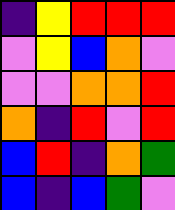[["indigo", "yellow", "red", "red", "red"], ["violet", "yellow", "blue", "orange", "violet"], ["violet", "violet", "orange", "orange", "red"], ["orange", "indigo", "red", "violet", "red"], ["blue", "red", "indigo", "orange", "green"], ["blue", "indigo", "blue", "green", "violet"]]